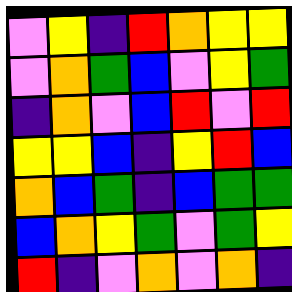[["violet", "yellow", "indigo", "red", "orange", "yellow", "yellow"], ["violet", "orange", "green", "blue", "violet", "yellow", "green"], ["indigo", "orange", "violet", "blue", "red", "violet", "red"], ["yellow", "yellow", "blue", "indigo", "yellow", "red", "blue"], ["orange", "blue", "green", "indigo", "blue", "green", "green"], ["blue", "orange", "yellow", "green", "violet", "green", "yellow"], ["red", "indigo", "violet", "orange", "violet", "orange", "indigo"]]